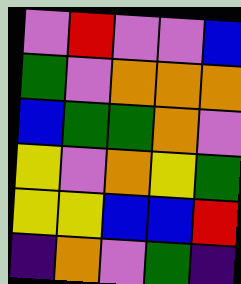[["violet", "red", "violet", "violet", "blue"], ["green", "violet", "orange", "orange", "orange"], ["blue", "green", "green", "orange", "violet"], ["yellow", "violet", "orange", "yellow", "green"], ["yellow", "yellow", "blue", "blue", "red"], ["indigo", "orange", "violet", "green", "indigo"]]